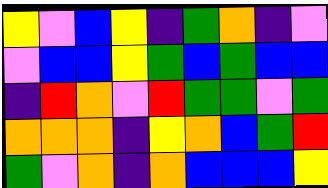[["yellow", "violet", "blue", "yellow", "indigo", "green", "orange", "indigo", "violet"], ["violet", "blue", "blue", "yellow", "green", "blue", "green", "blue", "blue"], ["indigo", "red", "orange", "violet", "red", "green", "green", "violet", "green"], ["orange", "orange", "orange", "indigo", "yellow", "orange", "blue", "green", "red"], ["green", "violet", "orange", "indigo", "orange", "blue", "blue", "blue", "yellow"]]